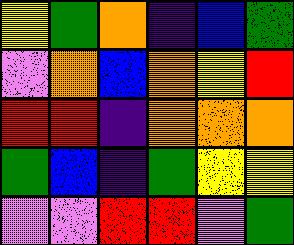[["yellow", "green", "orange", "indigo", "blue", "green"], ["violet", "orange", "blue", "orange", "yellow", "red"], ["red", "red", "indigo", "orange", "orange", "orange"], ["green", "blue", "indigo", "green", "yellow", "yellow"], ["violet", "violet", "red", "red", "violet", "green"]]